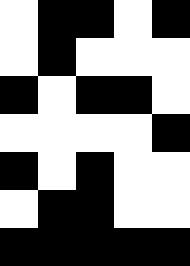[["white", "black", "black", "white", "black"], ["white", "black", "white", "white", "white"], ["black", "white", "black", "black", "white"], ["white", "white", "white", "white", "black"], ["black", "white", "black", "white", "white"], ["white", "black", "black", "white", "white"], ["black", "black", "black", "black", "black"]]